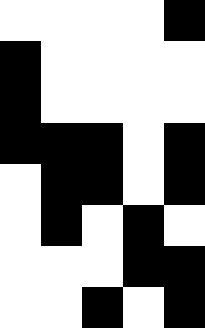[["white", "white", "white", "white", "black"], ["black", "white", "white", "white", "white"], ["black", "white", "white", "white", "white"], ["black", "black", "black", "white", "black"], ["white", "black", "black", "white", "black"], ["white", "black", "white", "black", "white"], ["white", "white", "white", "black", "black"], ["white", "white", "black", "white", "black"]]